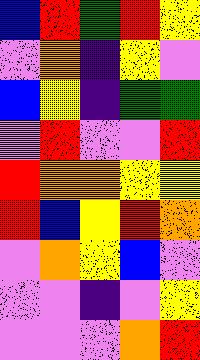[["blue", "red", "green", "red", "yellow"], ["violet", "orange", "indigo", "yellow", "violet"], ["blue", "yellow", "indigo", "green", "green"], ["violet", "red", "violet", "violet", "red"], ["red", "orange", "orange", "yellow", "yellow"], ["red", "blue", "yellow", "red", "orange"], ["violet", "orange", "yellow", "blue", "violet"], ["violet", "violet", "indigo", "violet", "yellow"], ["violet", "violet", "violet", "orange", "red"]]